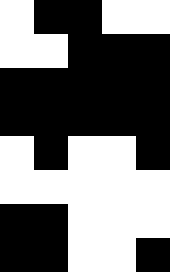[["white", "black", "black", "white", "white"], ["white", "white", "black", "black", "black"], ["black", "black", "black", "black", "black"], ["black", "black", "black", "black", "black"], ["white", "black", "white", "white", "black"], ["white", "white", "white", "white", "white"], ["black", "black", "white", "white", "white"], ["black", "black", "white", "white", "black"]]